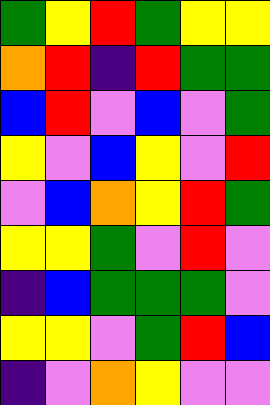[["green", "yellow", "red", "green", "yellow", "yellow"], ["orange", "red", "indigo", "red", "green", "green"], ["blue", "red", "violet", "blue", "violet", "green"], ["yellow", "violet", "blue", "yellow", "violet", "red"], ["violet", "blue", "orange", "yellow", "red", "green"], ["yellow", "yellow", "green", "violet", "red", "violet"], ["indigo", "blue", "green", "green", "green", "violet"], ["yellow", "yellow", "violet", "green", "red", "blue"], ["indigo", "violet", "orange", "yellow", "violet", "violet"]]